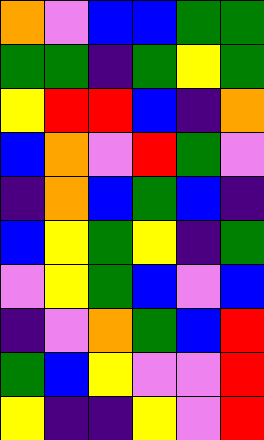[["orange", "violet", "blue", "blue", "green", "green"], ["green", "green", "indigo", "green", "yellow", "green"], ["yellow", "red", "red", "blue", "indigo", "orange"], ["blue", "orange", "violet", "red", "green", "violet"], ["indigo", "orange", "blue", "green", "blue", "indigo"], ["blue", "yellow", "green", "yellow", "indigo", "green"], ["violet", "yellow", "green", "blue", "violet", "blue"], ["indigo", "violet", "orange", "green", "blue", "red"], ["green", "blue", "yellow", "violet", "violet", "red"], ["yellow", "indigo", "indigo", "yellow", "violet", "red"]]